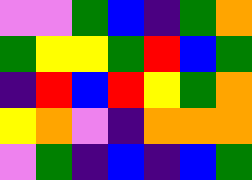[["violet", "violet", "green", "blue", "indigo", "green", "orange"], ["green", "yellow", "yellow", "green", "red", "blue", "green"], ["indigo", "red", "blue", "red", "yellow", "green", "orange"], ["yellow", "orange", "violet", "indigo", "orange", "orange", "orange"], ["violet", "green", "indigo", "blue", "indigo", "blue", "green"]]